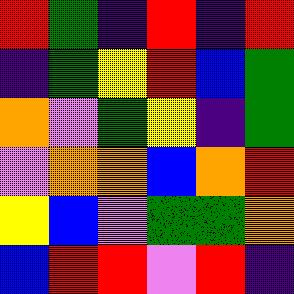[["red", "green", "indigo", "red", "indigo", "red"], ["indigo", "green", "yellow", "red", "blue", "green"], ["orange", "violet", "green", "yellow", "indigo", "green"], ["violet", "orange", "orange", "blue", "orange", "red"], ["yellow", "blue", "violet", "green", "green", "orange"], ["blue", "red", "red", "violet", "red", "indigo"]]